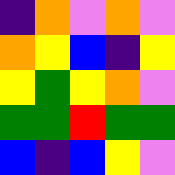[["indigo", "orange", "violet", "orange", "violet"], ["orange", "yellow", "blue", "indigo", "yellow"], ["yellow", "green", "yellow", "orange", "violet"], ["green", "green", "red", "green", "green"], ["blue", "indigo", "blue", "yellow", "violet"]]